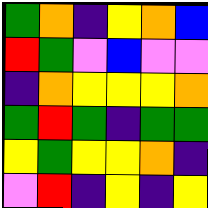[["green", "orange", "indigo", "yellow", "orange", "blue"], ["red", "green", "violet", "blue", "violet", "violet"], ["indigo", "orange", "yellow", "yellow", "yellow", "orange"], ["green", "red", "green", "indigo", "green", "green"], ["yellow", "green", "yellow", "yellow", "orange", "indigo"], ["violet", "red", "indigo", "yellow", "indigo", "yellow"]]